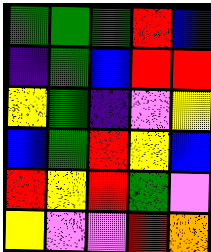[["green", "green", "green", "red", "blue"], ["indigo", "green", "blue", "red", "red"], ["yellow", "green", "indigo", "violet", "yellow"], ["blue", "green", "red", "yellow", "blue"], ["red", "yellow", "red", "green", "violet"], ["yellow", "violet", "violet", "red", "orange"]]